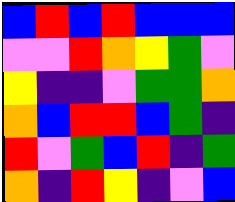[["blue", "red", "blue", "red", "blue", "blue", "blue"], ["violet", "violet", "red", "orange", "yellow", "green", "violet"], ["yellow", "indigo", "indigo", "violet", "green", "green", "orange"], ["orange", "blue", "red", "red", "blue", "green", "indigo"], ["red", "violet", "green", "blue", "red", "indigo", "green"], ["orange", "indigo", "red", "yellow", "indigo", "violet", "blue"]]